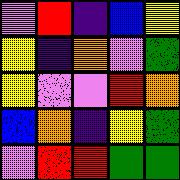[["violet", "red", "indigo", "blue", "yellow"], ["yellow", "indigo", "orange", "violet", "green"], ["yellow", "violet", "violet", "red", "orange"], ["blue", "orange", "indigo", "yellow", "green"], ["violet", "red", "red", "green", "green"]]